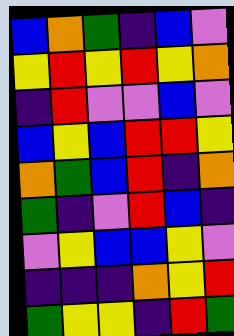[["blue", "orange", "green", "indigo", "blue", "violet"], ["yellow", "red", "yellow", "red", "yellow", "orange"], ["indigo", "red", "violet", "violet", "blue", "violet"], ["blue", "yellow", "blue", "red", "red", "yellow"], ["orange", "green", "blue", "red", "indigo", "orange"], ["green", "indigo", "violet", "red", "blue", "indigo"], ["violet", "yellow", "blue", "blue", "yellow", "violet"], ["indigo", "indigo", "indigo", "orange", "yellow", "red"], ["green", "yellow", "yellow", "indigo", "red", "green"]]